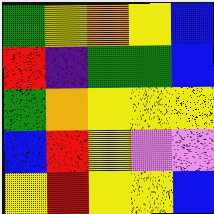[["green", "yellow", "orange", "yellow", "blue"], ["red", "indigo", "green", "green", "blue"], ["green", "orange", "yellow", "yellow", "yellow"], ["blue", "red", "yellow", "violet", "violet"], ["yellow", "red", "yellow", "yellow", "blue"]]